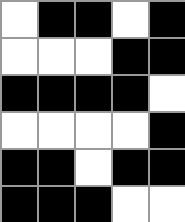[["white", "black", "black", "white", "black"], ["white", "white", "white", "black", "black"], ["black", "black", "black", "black", "white"], ["white", "white", "white", "white", "black"], ["black", "black", "white", "black", "black"], ["black", "black", "black", "white", "white"]]